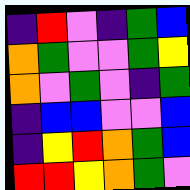[["indigo", "red", "violet", "indigo", "green", "blue"], ["orange", "green", "violet", "violet", "green", "yellow"], ["orange", "violet", "green", "violet", "indigo", "green"], ["indigo", "blue", "blue", "violet", "violet", "blue"], ["indigo", "yellow", "red", "orange", "green", "blue"], ["red", "red", "yellow", "orange", "green", "violet"]]